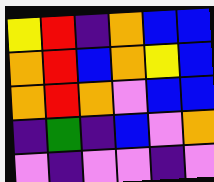[["yellow", "red", "indigo", "orange", "blue", "blue"], ["orange", "red", "blue", "orange", "yellow", "blue"], ["orange", "red", "orange", "violet", "blue", "blue"], ["indigo", "green", "indigo", "blue", "violet", "orange"], ["violet", "indigo", "violet", "violet", "indigo", "violet"]]